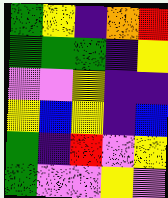[["green", "yellow", "indigo", "orange", "red"], ["green", "green", "green", "indigo", "yellow"], ["violet", "violet", "yellow", "indigo", "indigo"], ["yellow", "blue", "yellow", "indigo", "blue"], ["green", "indigo", "red", "violet", "yellow"], ["green", "violet", "violet", "yellow", "violet"]]